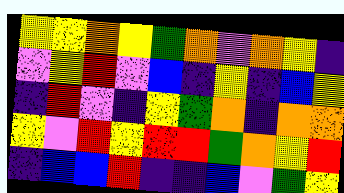[["yellow", "yellow", "orange", "yellow", "green", "orange", "violet", "orange", "yellow", "indigo"], ["violet", "yellow", "red", "violet", "blue", "indigo", "yellow", "indigo", "blue", "yellow"], ["indigo", "red", "violet", "indigo", "yellow", "green", "orange", "indigo", "orange", "orange"], ["yellow", "violet", "red", "yellow", "red", "red", "green", "orange", "yellow", "red"], ["indigo", "blue", "blue", "red", "indigo", "indigo", "blue", "violet", "green", "yellow"]]